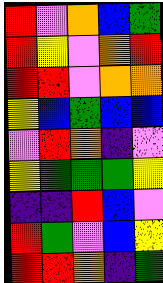[["red", "violet", "orange", "blue", "green"], ["red", "yellow", "violet", "orange", "red"], ["red", "red", "violet", "orange", "orange"], ["yellow", "blue", "green", "blue", "blue"], ["violet", "red", "orange", "indigo", "violet"], ["yellow", "green", "green", "green", "yellow"], ["indigo", "indigo", "red", "blue", "violet"], ["red", "green", "violet", "blue", "yellow"], ["red", "red", "orange", "indigo", "green"]]